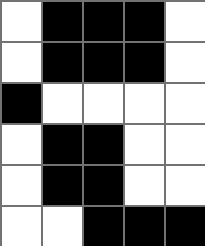[["white", "black", "black", "black", "white"], ["white", "black", "black", "black", "white"], ["black", "white", "white", "white", "white"], ["white", "black", "black", "white", "white"], ["white", "black", "black", "white", "white"], ["white", "white", "black", "black", "black"]]